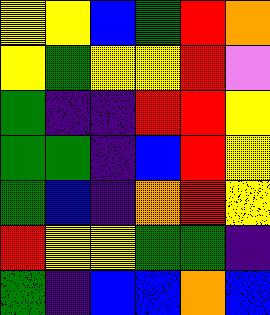[["yellow", "yellow", "blue", "green", "red", "orange"], ["yellow", "green", "yellow", "yellow", "red", "violet"], ["green", "indigo", "indigo", "red", "red", "yellow"], ["green", "green", "indigo", "blue", "red", "yellow"], ["green", "blue", "indigo", "orange", "red", "yellow"], ["red", "yellow", "yellow", "green", "green", "indigo"], ["green", "indigo", "blue", "blue", "orange", "blue"]]